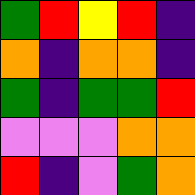[["green", "red", "yellow", "red", "indigo"], ["orange", "indigo", "orange", "orange", "indigo"], ["green", "indigo", "green", "green", "red"], ["violet", "violet", "violet", "orange", "orange"], ["red", "indigo", "violet", "green", "orange"]]